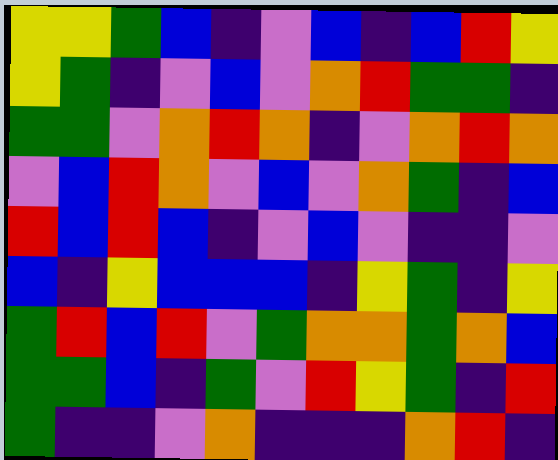[["yellow", "yellow", "green", "blue", "indigo", "violet", "blue", "indigo", "blue", "red", "yellow"], ["yellow", "green", "indigo", "violet", "blue", "violet", "orange", "red", "green", "green", "indigo"], ["green", "green", "violet", "orange", "red", "orange", "indigo", "violet", "orange", "red", "orange"], ["violet", "blue", "red", "orange", "violet", "blue", "violet", "orange", "green", "indigo", "blue"], ["red", "blue", "red", "blue", "indigo", "violet", "blue", "violet", "indigo", "indigo", "violet"], ["blue", "indigo", "yellow", "blue", "blue", "blue", "indigo", "yellow", "green", "indigo", "yellow"], ["green", "red", "blue", "red", "violet", "green", "orange", "orange", "green", "orange", "blue"], ["green", "green", "blue", "indigo", "green", "violet", "red", "yellow", "green", "indigo", "red"], ["green", "indigo", "indigo", "violet", "orange", "indigo", "indigo", "indigo", "orange", "red", "indigo"]]